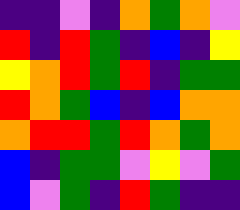[["indigo", "indigo", "violet", "indigo", "orange", "green", "orange", "violet"], ["red", "indigo", "red", "green", "indigo", "blue", "indigo", "yellow"], ["yellow", "orange", "red", "green", "red", "indigo", "green", "green"], ["red", "orange", "green", "blue", "indigo", "blue", "orange", "orange"], ["orange", "red", "red", "green", "red", "orange", "green", "orange"], ["blue", "indigo", "green", "green", "violet", "yellow", "violet", "green"], ["blue", "violet", "green", "indigo", "red", "green", "indigo", "indigo"]]